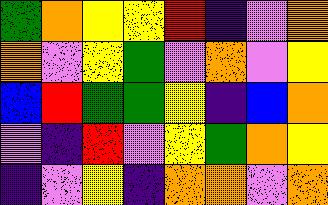[["green", "orange", "yellow", "yellow", "red", "indigo", "violet", "orange"], ["orange", "violet", "yellow", "green", "violet", "orange", "violet", "yellow"], ["blue", "red", "green", "green", "yellow", "indigo", "blue", "orange"], ["violet", "indigo", "red", "violet", "yellow", "green", "orange", "yellow"], ["indigo", "violet", "yellow", "indigo", "orange", "orange", "violet", "orange"]]